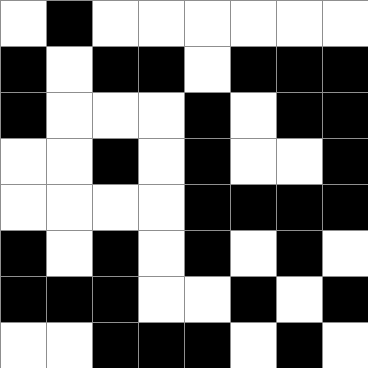[["white", "black", "white", "white", "white", "white", "white", "white"], ["black", "white", "black", "black", "white", "black", "black", "black"], ["black", "white", "white", "white", "black", "white", "black", "black"], ["white", "white", "black", "white", "black", "white", "white", "black"], ["white", "white", "white", "white", "black", "black", "black", "black"], ["black", "white", "black", "white", "black", "white", "black", "white"], ["black", "black", "black", "white", "white", "black", "white", "black"], ["white", "white", "black", "black", "black", "white", "black", "white"]]